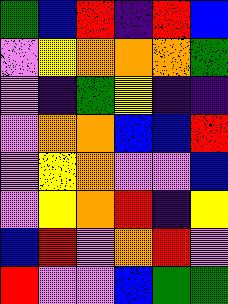[["green", "blue", "red", "indigo", "red", "blue"], ["violet", "yellow", "orange", "orange", "orange", "green"], ["violet", "indigo", "green", "yellow", "indigo", "indigo"], ["violet", "orange", "orange", "blue", "blue", "red"], ["violet", "yellow", "orange", "violet", "violet", "blue"], ["violet", "yellow", "orange", "red", "indigo", "yellow"], ["blue", "red", "violet", "orange", "red", "violet"], ["red", "violet", "violet", "blue", "green", "green"]]